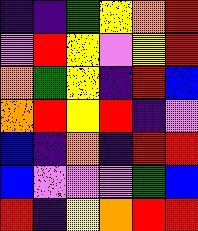[["indigo", "indigo", "green", "yellow", "orange", "red"], ["violet", "red", "yellow", "violet", "yellow", "red"], ["orange", "green", "yellow", "indigo", "red", "blue"], ["orange", "red", "yellow", "red", "indigo", "violet"], ["blue", "indigo", "orange", "indigo", "red", "red"], ["blue", "violet", "violet", "violet", "green", "blue"], ["red", "indigo", "yellow", "orange", "red", "red"]]